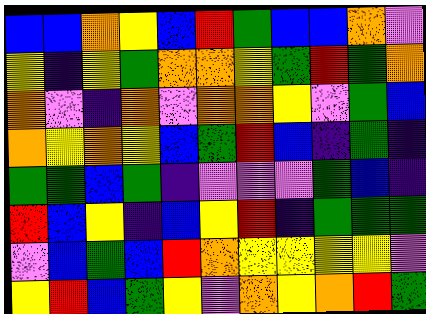[["blue", "blue", "orange", "yellow", "blue", "red", "green", "blue", "blue", "orange", "violet"], ["yellow", "indigo", "yellow", "green", "orange", "orange", "yellow", "green", "red", "green", "orange"], ["orange", "violet", "indigo", "orange", "violet", "orange", "orange", "yellow", "violet", "green", "blue"], ["orange", "yellow", "orange", "yellow", "blue", "green", "red", "blue", "indigo", "green", "indigo"], ["green", "green", "blue", "green", "indigo", "violet", "violet", "violet", "green", "blue", "indigo"], ["red", "blue", "yellow", "indigo", "blue", "yellow", "red", "indigo", "green", "green", "green"], ["violet", "blue", "green", "blue", "red", "orange", "yellow", "yellow", "yellow", "yellow", "violet"], ["yellow", "red", "blue", "green", "yellow", "violet", "orange", "yellow", "orange", "red", "green"]]